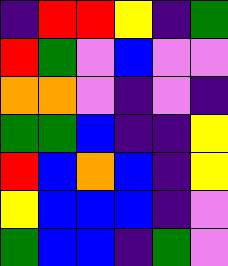[["indigo", "red", "red", "yellow", "indigo", "green"], ["red", "green", "violet", "blue", "violet", "violet"], ["orange", "orange", "violet", "indigo", "violet", "indigo"], ["green", "green", "blue", "indigo", "indigo", "yellow"], ["red", "blue", "orange", "blue", "indigo", "yellow"], ["yellow", "blue", "blue", "blue", "indigo", "violet"], ["green", "blue", "blue", "indigo", "green", "violet"]]